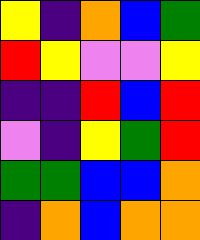[["yellow", "indigo", "orange", "blue", "green"], ["red", "yellow", "violet", "violet", "yellow"], ["indigo", "indigo", "red", "blue", "red"], ["violet", "indigo", "yellow", "green", "red"], ["green", "green", "blue", "blue", "orange"], ["indigo", "orange", "blue", "orange", "orange"]]